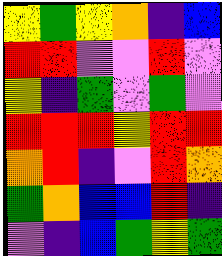[["yellow", "green", "yellow", "orange", "indigo", "blue"], ["red", "red", "violet", "violet", "red", "violet"], ["yellow", "indigo", "green", "violet", "green", "violet"], ["red", "red", "red", "yellow", "red", "red"], ["orange", "red", "indigo", "violet", "red", "orange"], ["green", "orange", "blue", "blue", "red", "indigo"], ["violet", "indigo", "blue", "green", "yellow", "green"]]